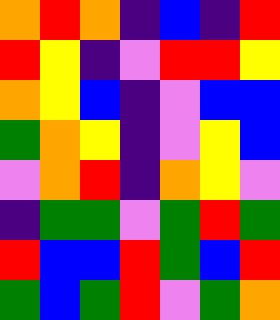[["orange", "red", "orange", "indigo", "blue", "indigo", "red"], ["red", "yellow", "indigo", "violet", "red", "red", "yellow"], ["orange", "yellow", "blue", "indigo", "violet", "blue", "blue"], ["green", "orange", "yellow", "indigo", "violet", "yellow", "blue"], ["violet", "orange", "red", "indigo", "orange", "yellow", "violet"], ["indigo", "green", "green", "violet", "green", "red", "green"], ["red", "blue", "blue", "red", "green", "blue", "red"], ["green", "blue", "green", "red", "violet", "green", "orange"]]